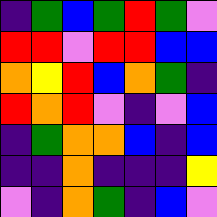[["indigo", "green", "blue", "green", "red", "green", "violet"], ["red", "red", "violet", "red", "red", "blue", "blue"], ["orange", "yellow", "red", "blue", "orange", "green", "indigo"], ["red", "orange", "red", "violet", "indigo", "violet", "blue"], ["indigo", "green", "orange", "orange", "blue", "indigo", "blue"], ["indigo", "indigo", "orange", "indigo", "indigo", "indigo", "yellow"], ["violet", "indigo", "orange", "green", "indigo", "blue", "violet"]]